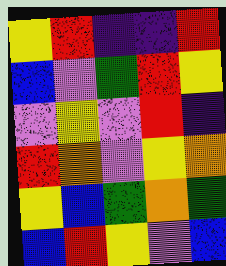[["yellow", "red", "indigo", "indigo", "red"], ["blue", "violet", "green", "red", "yellow"], ["violet", "yellow", "violet", "red", "indigo"], ["red", "orange", "violet", "yellow", "orange"], ["yellow", "blue", "green", "orange", "green"], ["blue", "red", "yellow", "violet", "blue"]]